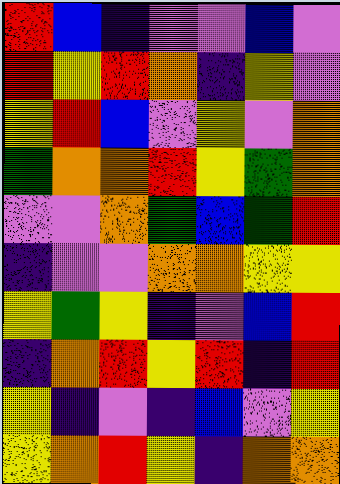[["red", "blue", "indigo", "violet", "violet", "blue", "violet"], ["red", "yellow", "red", "orange", "indigo", "yellow", "violet"], ["yellow", "red", "blue", "violet", "yellow", "violet", "orange"], ["green", "orange", "orange", "red", "yellow", "green", "orange"], ["violet", "violet", "orange", "green", "blue", "green", "red"], ["indigo", "violet", "violet", "orange", "orange", "yellow", "yellow"], ["yellow", "green", "yellow", "indigo", "violet", "blue", "red"], ["indigo", "orange", "red", "yellow", "red", "indigo", "red"], ["yellow", "indigo", "violet", "indigo", "blue", "violet", "yellow"], ["yellow", "orange", "red", "yellow", "indigo", "orange", "orange"]]